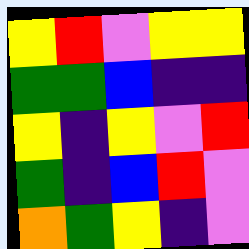[["yellow", "red", "violet", "yellow", "yellow"], ["green", "green", "blue", "indigo", "indigo"], ["yellow", "indigo", "yellow", "violet", "red"], ["green", "indigo", "blue", "red", "violet"], ["orange", "green", "yellow", "indigo", "violet"]]